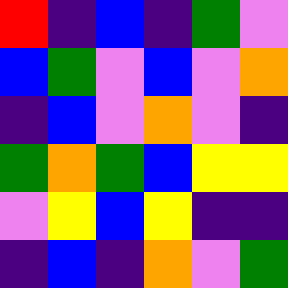[["red", "indigo", "blue", "indigo", "green", "violet"], ["blue", "green", "violet", "blue", "violet", "orange"], ["indigo", "blue", "violet", "orange", "violet", "indigo"], ["green", "orange", "green", "blue", "yellow", "yellow"], ["violet", "yellow", "blue", "yellow", "indigo", "indigo"], ["indigo", "blue", "indigo", "orange", "violet", "green"]]